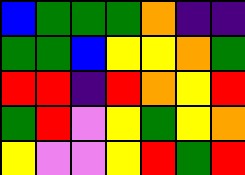[["blue", "green", "green", "green", "orange", "indigo", "indigo"], ["green", "green", "blue", "yellow", "yellow", "orange", "green"], ["red", "red", "indigo", "red", "orange", "yellow", "red"], ["green", "red", "violet", "yellow", "green", "yellow", "orange"], ["yellow", "violet", "violet", "yellow", "red", "green", "red"]]